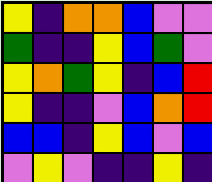[["yellow", "indigo", "orange", "orange", "blue", "violet", "violet"], ["green", "indigo", "indigo", "yellow", "blue", "green", "violet"], ["yellow", "orange", "green", "yellow", "indigo", "blue", "red"], ["yellow", "indigo", "indigo", "violet", "blue", "orange", "red"], ["blue", "blue", "indigo", "yellow", "blue", "violet", "blue"], ["violet", "yellow", "violet", "indigo", "indigo", "yellow", "indigo"]]